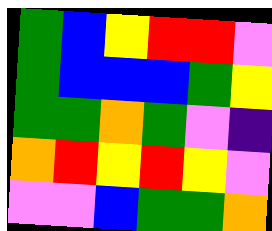[["green", "blue", "yellow", "red", "red", "violet"], ["green", "blue", "blue", "blue", "green", "yellow"], ["green", "green", "orange", "green", "violet", "indigo"], ["orange", "red", "yellow", "red", "yellow", "violet"], ["violet", "violet", "blue", "green", "green", "orange"]]